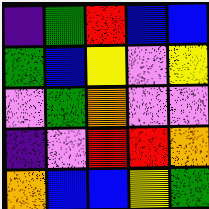[["indigo", "green", "red", "blue", "blue"], ["green", "blue", "yellow", "violet", "yellow"], ["violet", "green", "orange", "violet", "violet"], ["indigo", "violet", "red", "red", "orange"], ["orange", "blue", "blue", "yellow", "green"]]